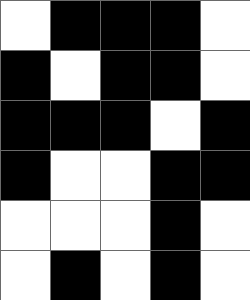[["white", "black", "black", "black", "white"], ["black", "white", "black", "black", "white"], ["black", "black", "black", "white", "black"], ["black", "white", "white", "black", "black"], ["white", "white", "white", "black", "white"], ["white", "black", "white", "black", "white"]]